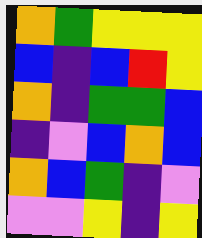[["orange", "green", "yellow", "yellow", "yellow"], ["blue", "indigo", "blue", "red", "yellow"], ["orange", "indigo", "green", "green", "blue"], ["indigo", "violet", "blue", "orange", "blue"], ["orange", "blue", "green", "indigo", "violet"], ["violet", "violet", "yellow", "indigo", "yellow"]]